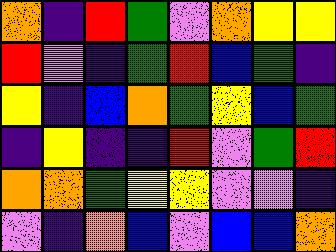[["orange", "indigo", "red", "green", "violet", "orange", "yellow", "yellow"], ["red", "violet", "indigo", "green", "red", "blue", "green", "indigo"], ["yellow", "indigo", "blue", "orange", "green", "yellow", "blue", "green"], ["indigo", "yellow", "indigo", "indigo", "red", "violet", "green", "red"], ["orange", "orange", "green", "yellow", "yellow", "violet", "violet", "indigo"], ["violet", "indigo", "orange", "blue", "violet", "blue", "blue", "orange"]]